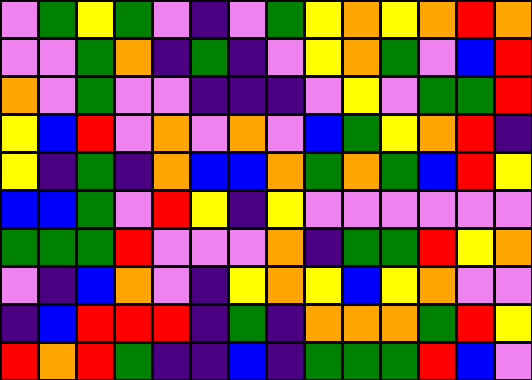[["violet", "green", "yellow", "green", "violet", "indigo", "violet", "green", "yellow", "orange", "yellow", "orange", "red", "orange"], ["violet", "violet", "green", "orange", "indigo", "green", "indigo", "violet", "yellow", "orange", "green", "violet", "blue", "red"], ["orange", "violet", "green", "violet", "violet", "indigo", "indigo", "indigo", "violet", "yellow", "violet", "green", "green", "red"], ["yellow", "blue", "red", "violet", "orange", "violet", "orange", "violet", "blue", "green", "yellow", "orange", "red", "indigo"], ["yellow", "indigo", "green", "indigo", "orange", "blue", "blue", "orange", "green", "orange", "green", "blue", "red", "yellow"], ["blue", "blue", "green", "violet", "red", "yellow", "indigo", "yellow", "violet", "violet", "violet", "violet", "violet", "violet"], ["green", "green", "green", "red", "violet", "violet", "violet", "orange", "indigo", "green", "green", "red", "yellow", "orange"], ["violet", "indigo", "blue", "orange", "violet", "indigo", "yellow", "orange", "yellow", "blue", "yellow", "orange", "violet", "violet"], ["indigo", "blue", "red", "red", "red", "indigo", "green", "indigo", "orange", "orange", "orange", "green", "red", "yellow"], ["red", "orange", "red", "green", "indigo", "indigo", "blue", "indigo", "green", "green", "green", "red", "blue", "violet"]]